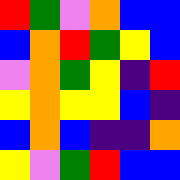[["red", "green", "violet", "orange", "blue", "blue"], ["blue", "orange", "red", "green", "yellow", "blue"], ["violet", "orange", "green", "yellow", "indigo", "red"], ["yellow", "orange", "yellow", "yellow", "blue", "indigo"], ["blue", "orange", "blue", "indigo", "indigo", "orange"], ["yellow", "violet", "green", "red", "blue", "blue"]]